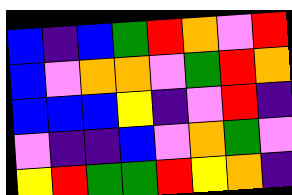[["blue", "indigo", "blue", "green", "red", "orange", "violet", "red"], ["blue", "violet", "orange", "orange", "violet", "green", "red", "orange"], ["blue", "blue", "blue", "yellow", "indigo", "violet", "red", "indigo"], ["violet", "indigo", "indigo", "blue", "violet", "orange", "green", "violet"], ["yellow", "red", "green", "green", "red", "yellow", "orange", "indigo"]]